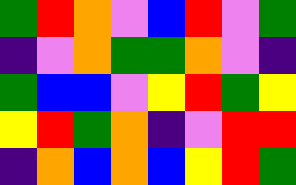[["green", "red", "orange", "violet", "blue", "red", "violet", "green"], ["indigo", "violet", "orange", "green", "green", "orange", "violet", "indigo"], ["green", "blue", "blue", "violet", "yellow", "red", "green", "yellow"], ["yellow", "red", "green", "orange", "indigo", "violet", "red", "red"], ["indigo", "orange", "blue", "orange", "blue", "yellow", "red", "green"]]